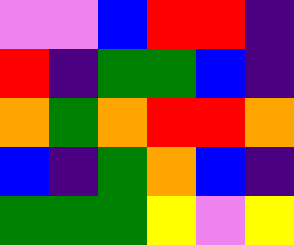[["violet", "violet", "blue", "red", "red", "indigo"], ["red", "indigo", "green", "green", "blue", "indigo"], ["orange", "green", "orange", "red", "red", "orange"], ["blue", "indigo", "green", "orange", "blue", "indigo"], ["green", "green", "green", "yellow", "violet", "yellow"]]